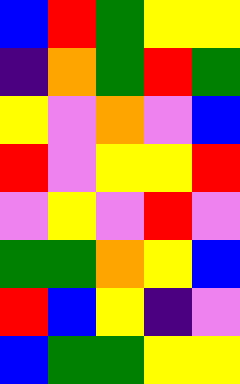[["blue", "red", "green", "yellow", "yellow"], ["indigo", "orange", "green", "red", "green"], ["yellow", "violet", "orange", "violet", "blue"], ["red", "violet", "yellow", "yellow", "red"], ["violet", "yellow", "violet", "red", "violet"], ["green", "green", "orange", "yellow", "blue"], ["red", "blue", "yellow", "indigo", "violet"], ["blue", "green", "green", "yellow", "yellow"]]